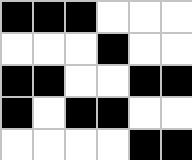[["black", "black", "black", "white", "white", "white"], ["white", "white", "white", "black", "white", "white"], ["black", "black", "white", "white", "black", "black"], ["black", "white", "black", "black", "white", "white"], ["white", "white", "white", "white", "black", "black"]]